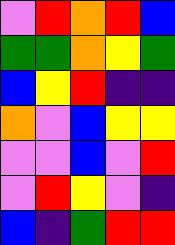[["violet", "red", "orange", "red", "blue"], ["green", "green", "orange", "yellow", "green"], ["blue", "yellow", "red", "indigo", "indigo"], ["orange", "violet", "blue", "yellow", "yellow"], ["violet", "violet", "blue", "violet", "red"], ["violet", "red", "yellow", "violet", "indigo"], ["blue", "indigo", "green", "red", "red"]]